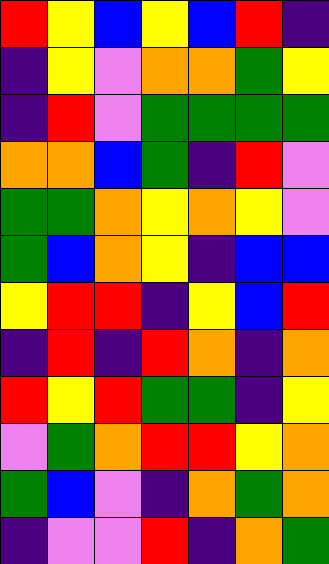[["red", "yellow", "blue", "yellow", "blue", "red", "indigo"], ["indigo", "yellow", "violet", "orange", "orange", "green", "yellow"], ["indigo", "red", "violet", "green", "green", "green", "green"], ["orange", "orange", "blue", "green", "indigo", "red", "violet"], ["green", "green", "orange", "yellow", "orange", "yellow", "violet"], ["green", "blue", "orange", "yellow", "indigo", "blue", "blue"], ["yellow", "red", "red", "indigo", "yellow", "blue", "red"], ["indigo", "red", "indigo", "red", "orange", "indigo", "orange"], ["red", "yellow", "red", "green", "green", "indigo", "yellow"], ["violet", "green", "orange", "red", "red", "yellow", "orange"], ["green", "blue", "violet", "indigo", "orange", "green", "orange"], ["indigo", "violet", "violet", "red", "indigo", "orange", "green"]]